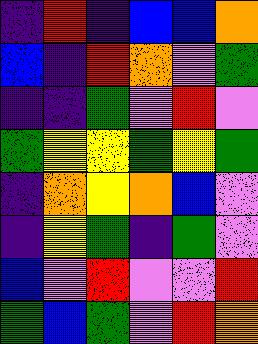[["indigo", "red", "indigo", "blue", "blue", "orange"], ["blue", "indigo", "red", "orange", "violet", "green"], ["indigo", "indigo", "green", "violet", "red", "violet"], ["green", "yellow", "yellow", "green", "yellow", "green"], ["indigo", "orange", "yellow", "orange", "blue", "violet"], ["indigo", "yellow", "green", "indigo", "green", "violet"], ["blue", "violet", "red", "violet", "violet", "red"], ["green", "blue", "green", "violet", "red", "orange"]]